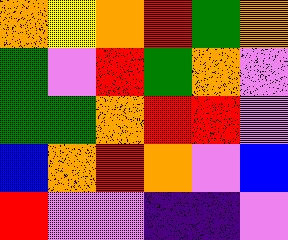[["orange", "yellow", "orange", "red", "green", "orange"], ["green", "violet", "red", "green", "orange", "violet"], ["green", "green", "orange", "red", "red", "violet"], ["blue", "orange", "red", "orange", "violet", "blue"], ["red", "violet", "violet", "indigo", "indigo", "violet"]]